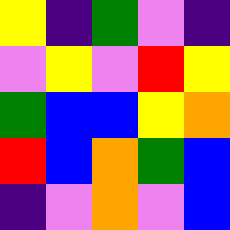[["yellow", "indigo", "green", "violet", "indigo"], ["violet", "yellow", "violet", "red", "yellow"], ["green", "blue", "blue", "yellow", "orange"], ["red", "blue", "orange", "green", "blue"], ["indigo", "violet", "orange", "violet", "blue"]]